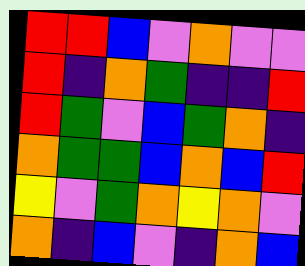[["red", "red", "blue", "violet", "orange", "violet", "violet"], ["red", "indigo", "orange", "green", "indigo", "indigo", "red"], ["red", "green", "violet", "blue", "green", "orange", "indigo"], ["orange", "green", "green", "blue", "orange", "blue", "red"], ["yellow", "violet", "green", "orange", "yellow", "orange", "violet"], ["orange", "indigo", "blue", "violet", "indigo", "orange", "blue"]]